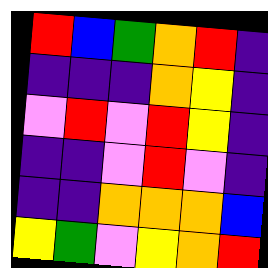[["red", "blue", "green", "orange", "red", "indigo"], ["indigo", "indigo", "indigo", "orange", "yellow", "indigo"], ["violet", "red", "violet", "red", "yellow", "indigo"], ["indigo", "indigo", "violet", "red", "violet", "indigo"], ["indigo", "indigo", "orange", "orange", "orange", "blue"], ["yellow", "green", "violet", "yellow", "orange", "red"]]